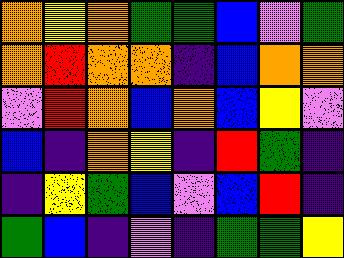[["orange", "yellow", "orange", "green", "green", "blue", "violet", "green"], ["orange", "red", "orange", "orange", "indigo", "blue", "orange", "orange"], ["violet", "red", "orange", "blue", "orange", "blue", "yellow", "violet"], ["blue", "indigo", "orange", "yellow", "indigo", "red", "green", "indigo"], ["indigo", "yellow", "green", "blue", "violet", "blue", "red", "indigo"], ["green", "blue", "indigo", "violet", "indigo", "green", "green", "yellow"]]